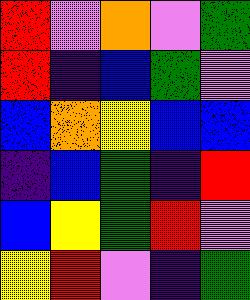[["red", "violet", "orange", "violet", "green"], ["red", "indigo", "blue", "green", "violet"], ["blue", "orange", "yellow", "blue", "blue"], ["indigo", "blue", "green", "indigo", "red"], ["blue", "yellow", "green", "red", "violet"], ["yellow", "red", "violet", "indigo", "green"]]